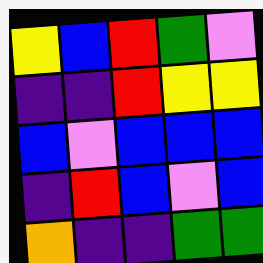[["yellow", "blue", "red", "green", "violet"], ["indigo", "indigo", "red", "yellow", "yellow"], ["blue", "violet", "blue", "blue", "blue"], ["indigo", "red", "blue", "violet", "blue"], ["orange", "indigo", "indigo", "green", "green"]]